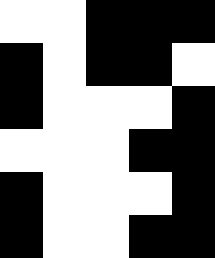[["white", "white", "black", "black", "black"], ["black", "white", "black", "black", "white"], ["black", "white", "white", "white", "black"], ["white", "white", "white", "black", "black"], ["black", "white", "white", "white", "black"], ["black", "white", "white", "black", "black"]]